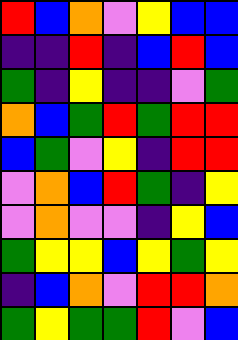[["red", "blue", "orange", "violet", "yellow", "blue", "blue"], ["indigo", "indigo", "red", "indigo", "blue", "red", "blue"], ["green", "indigo", "yellow", "indigo", "indigo", "violet", "green"], ["orange", "blue", "green", "red", "green", "red", "red"], ["blue", "green", "violet", "yellow", "indigo", "red", "red"], ["violet", "orange", "blue", "red", "green", "indigo", "yellow"], ["violet", "orange", "violet", "violet", "indigo", "yellow", "blue"], ["green", "yellow", "yellow", "blue", "yellow", "green", "yellow"], ["indigo", "blue", "orange", "violet", "red", "red", "orange"], ["green", "yellow", "green", "green", "red", "violet", "blue"]]